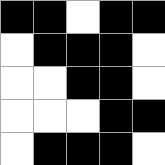[["black", "black", "white", "black", "black"], ["white", "black", "black", "black", "white"], ["white", "white", "black", "black", "white"], ["white", "white", "white", "black", "black"], ["white", "black", "black", "black", "white"]]